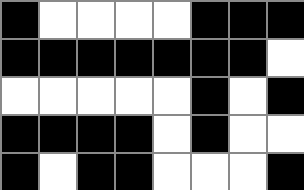[["black", "white", "white", "white", "white", "black", "black", "black"], ["black", "black", "black", "black", "black", "black", "black", "white"], ["white", "white", "white", "white", "white", "black", "white", "black"], ["black", "black", "black", "black", "white", "black", "white", "white"], ["black", "white", "black", "black", "white", "white", "white", "black"]]